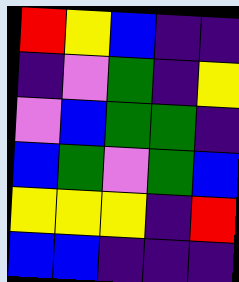[["red", "yellow", "blue", "indigo", "indigo"], ["indigo", "violet", "green", "indigo", "yellow"], ["violet", "blue", "green", "green", "indigo"], ["blue", "green", "violet", "green", "blue"], ["yellow", "yellow", "yellow", "indigo", "red"], ["blue", "blue", "indigo", "indigo", "indigo"]]